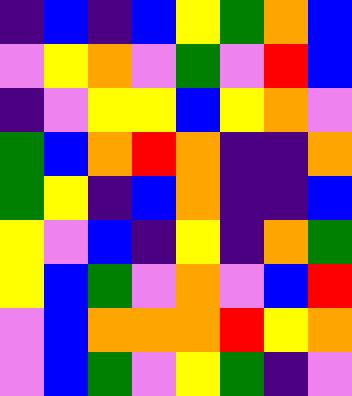[["indigo", "blue", "indigo", "blue", "yellow", "green", "orange", "blue"], ["violet", "yellow", "orange", "violet", "green", "violet", "red", "blue"], ["indigo", "violet", "yellow", "yellow", "blue", "yellow", "orange", "violet"], ["green", "blue", "orange", "red", "orange", "indigo", "indigo", "orange"], ["green", "yellow", "indigo", "blue", "orange", "indigo", "indigo", "blue"], ["yellow", "violet", "blue", "indigo", "yellow", "indigo", "orange", "green"], ["yellow", "blue", "green", "violet", "orange", "violet", "blue", "red"], ["violet", "blue", "orange", "orange", "orange", "red", "yellow", "orange"], ["violet", "blue", "green", "violet", "yellow", "green", "indigo", "violet"]]